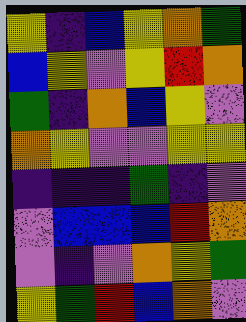[["yellow", "indigo", "blue", "yellow", "orange", "green"], ["blue", "yellow", "violet", "yellow", "red", "orange"], ["green", "indigo", "orange", "blue", "yellow", "violet"], ["orange", "yellow", "violet", "violet", "yellow", "yellow"], ["indigo", "indigo", "indigo", "green", "indigo", "violet"], ["violet", "blue", "blue", "blue", "red", "orange"], ["violet", "indigo", "violet", "orange", "yellow", "green"], ["yellow", "green", "red", "blue", "orange", "violet"]]